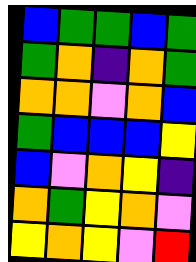[["blue", "green", "green", "blue", "green"], ["green", "orange", "indigo", "orange", "green"], ["orange", "orange", "violet", "orange", "blue"], ["green", "blue", "blue", "blue", "yellow"], ["blue", "violet", "orange", "yellow", "indigo"], ["orange", "green", "yellow", "orange", "violet"], ["yellow", "orange", "yellow", "violet", "red"]]